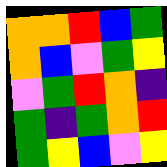[["orange", "orange", "red", "blue", "green"], ["orange", "blue", "violet", "green", "yellow"], ["violet", "green", "red", "orange", "indigo"], ["green", "indigo", "green", "orange", "red"], ["green", "yellow", "blue", "violet", "yellow"]]